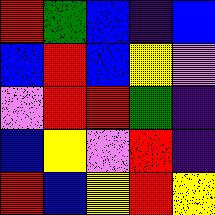[["red", "green", "blue", "indigo", "blue"], ["blue", "red", "blue", "yellow", "violet"], ["violet", "red", "red", "green", "indigo"], ["blue", "yellow", "violet", "red", "indigo"], ["red", "blue", "yellow", "red", "yellow"]]